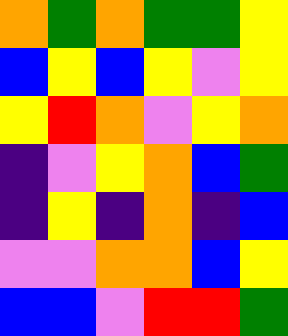[["orange", "green", "orange", "green", "green", "yellow"], ["blue", "yellow", "blue", "yellow", "violet", "yellow"], ["yellow", "red", "orange", "violet", "yellow", "orange"], ["indigo", "violet", "yellow", "orange", "blue", "green"], ["indigo", "yellow", "indigo", "orange", "indigo", "blue"], ["violet", "violet", "orange", "orange", "blue", "yellow"], ["blue", "blue", "violet", "red", "red", "green"]]